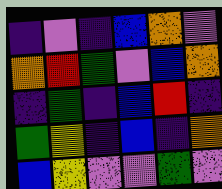[["indigo", "violet", "indigo", "blue", "orange", "violet"], ["orange", "red", "green", "violet", "blue", "orange"], ["indigo", "green", "indigo", "blue", "red", "indigo"], ["green", "yellow", "indigo", "blue", "indigo", "orange"], ["blue", "yellow", "violet", "violet", "green", "violet"]]